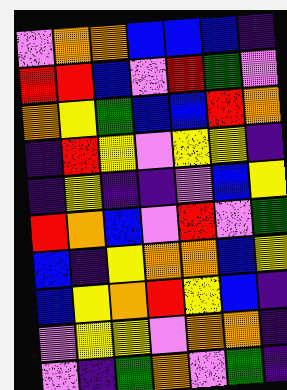[["violet", "orange", "orange", "blue", "blue", "blue", "indigo"], ["red", "red", "blue", "violet", "red", "green", "violet"], ["orange", "yellow", "green", "blue", "blue", "red", "orange"], ["indigo", "red", "yellow", "violet", "yellow", "yellow", "indigo"], ["indigo", "yellow", "indigo", "indigo", "violet", "blue", "yellow"], ["red", "orange", "blue", "violet", "red", "violet", "green"], ["blue", "indigo", "yellow", "orange", "orange", "blue", "yellow"], ["blue", "yellow", "orange", "red", "yellow", "blue", "indigo"], ["violet", "yellow", "yellow", "violet", "orange", "orange", "indigo"], ["violet", "indigo", "green", "orange", "violet", "green", "indigo"]]